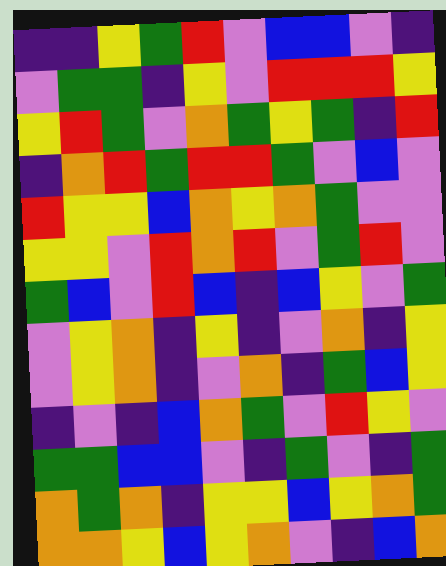[["indigo", "indigo", "yellow", "green", "red", "violet", "blue", "blue", "violet", "indigo"], ["violet", "green", "green", "indigo", "yellow", "violet", "red", "red", "red", "yellow"], ["yellow", "red", "green", "violet", "orange", "green", "yellow", "green", "indigo", "red"], ["indigo", "orange", "red", "green", "red", "red", "green", "violet", "blue", "violet"], ["red", "yellow", "yellow", "blue", "orange", "yellow", "orange", "green", "violet", "violet"], ["yellow", "yellow", "violet", "red", "orange", "red", "violet", "green", "red", "violet"], ["green", "blue", "violet", "red", "blue", "indigo", "blue", "yellow", "violet", "green"], ["violet", "yellow", "orange", "indigo", "yellow", "indigo", "violet", "orange", "indigo", "yellow"], ["violet", "yellow", "orange", "indigo", "violet", "orange", "indigo", "green", "blue", "yellow"], ["indigo", "violet", "indigo", "blue", "orange", "green", "violet", "red", "yellow", "violet"], ["green", "green", "blue", "blue", "violet", "indigo", "green", "violet", "indigo", "green"], ["orange", "green", "orange", "indigo", "yellow", "yellow", "blue", "yellow", "orange", "green"], ["orange", "orange", "yellow", "blue", "yellow", "orange", "violet", "indigo", "blue", "orange"]]